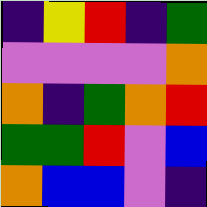[["indigo", "yellow", "red", "indigo", "green"], ["violet", "violet", "violet", "violet", "orange"], ["orange", "indigo", "green", "orange", "red"], ["green", "green", "red", "violet", "blue"], ["orange", "blue", "blue", "violet", "indigo"]]